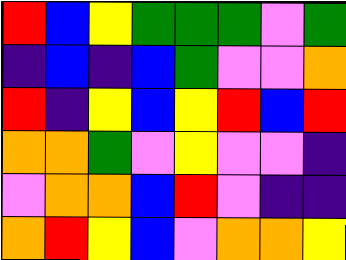[["red", "blue", "yellow", "green", "green", "green", "violet", "green"], ["indigo", "blue", "indigo", "blue", "green", "violet", "violet", "orange"], ["red", "indigo", "yellow", "blue", "yellow", "red", "blue", "red"], ["orange", "orange", "green", "violet", "yellow", "violet", "violet", "indigo"], ["violet", "orange", "orange", "blue", "red", "violet", "indigo", "indigo"], ["orange", "red", "yellow", "blue", "violet", "orange", "orange", "yellow"]]